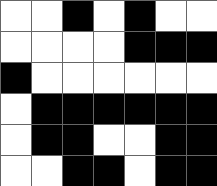[["white", "white", "black", "white", "black", "white", "white"], ["white", "white", "white", "white", "black", "black", "black"], ["black", "white", "white", "white", "white", "white", "white"], ["white", "black", "black", "black", "black", "black", "black"], ["white", "black", "black", "white", "white", "black", "black"], ["white", "white", "black", "black", "white", "black", "black"]]